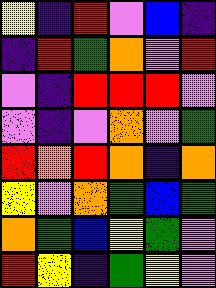[["yellow", "indigo", "red", "violet", "blue", "indigo"], ["indigo", "red", "green", "orange", "violet", "red"], ["violet", "indigo", "red", "red", "red", "violet"], ["violet", "indigo", "violet", "orange", "violet", "green"], ["red", "orange", "red", "orange", "indigo", "orange"], ["yellow", "violet", "orange", "green", "blue", "green"], ["orange", "green", "blue", "yellow", "green", "violet"], ["red", "yellow", "indigo", "green", "yellow", "violet"]]